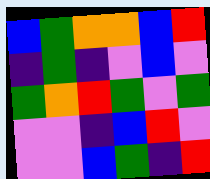[["blue", "green", "orange", "orange", "blue", "red"], ["indigo", "green", "indigo", "violet", "blue", "violet"], ["green", "orange", "red", "green", "violet", "green"], ["violet", "violet", "indigo", "blue", "red", "violet"], ["violet", "violet", "blue", "green", "indigo", "red"]]